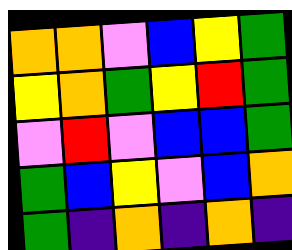[["orange", "orange", "violet", "blue", "yellow", "green"], ["yellow", "orange", "green", "yellow", "red", "green"], ["violet", "red", "violet", "blue", "blue", "green"], ["green", "blue", "yellow", "violet", "blue", "orange"], ["green", "indigo", "orange", "indigo", "orange", "indigo"]]